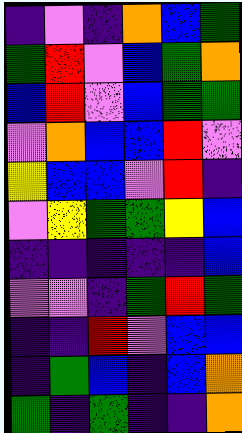[["indigo", "violet", "indigo", "orange", "blue", "green"], ["green", "red", "violet", "blue", "green", "orange"], ["blue", "red", "violet", "blue", "green", "green"], ["violet", "orange", "blue", "blue", "red", "violet"], ["yellow", "blue", "blue", "violet", "red", "indigo"], ["violet", "yellow", "green", "green", "yellow", "blue"], ["indigo", "indigo", "indigo", "indigo", "indigo", "blue"], ["violet", "violet", "indigo", "green", "red", "green"], ["indigo", "indigo", "red", "violet", "blue", "blue"], ["indigo", "green", "blue", "indigo", "blue", "orange"], ["green", "indigo", "green", "indigo", "indigo", "orange"]]